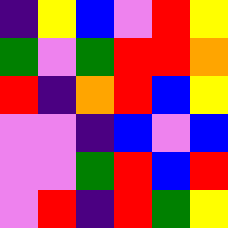[["indigo", "yellow", "blue", "violet", "red", "yellow"], ["green", "violet", "green", "red", "red", "orange"], ["red", "indigo", "orange", "red", "blue", "yellow"], ["violet", "violet", "indigo", "blue", "violet", "blue"], ["violet", "violet", "green", "red", "blue", "red"], ["violet", "red", "indigo", "red", "green", "yellow"]]